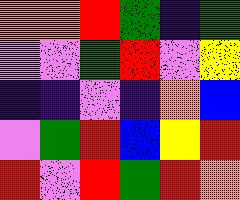[["orange", "orange", "red", "green", "indigo", "green"], ["violet", "violet", "green", "red", "violet", "yellow"], ["indigo", "indigo", "violet", "indigo", "orange", "blue"], ["violet", "green", "red", "blue", "yellow", "red"], ["red", "violet", "red", "green", "red", "orange"]]